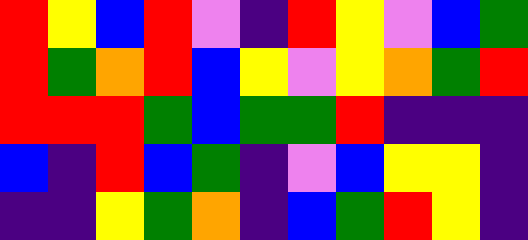[["red", "yellow", "blue", "red", "violet", "indigo", "red", "yellow", "violet", "blue", "green"], ["red", "green", "orange", "red", "blue", "yellow", "violet", "yellow", "orange", "green", "red"], ["red", "red", "red", "green", "blue", "green", "green", "red", "indigo", "indigo", "indigo"], ["blue", "indigo", "red", "blue", "green", "indigo", "violet", "blue", "yellow", "yellow", "indigo"], ["indigo", "indigo", "yellow", "green", "orange", "indigo", "blue", "green", "red", "yellow", "indigo"]]